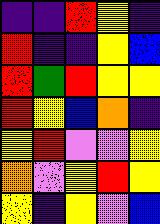[["indigo", "indigo", "red", "yellow", "indigo"], ["red", "indigo", "indigo", "yellow", "blue"], ["red", "green", "red", "yellow", "yellow"], ["red", "yellow", "blue", "orange", "indigo"], ["yellow", "red", "violet", "violet", "yellow"], ["orange", "violet", "yellow", "red", "yellow"], ["yellow", "indigo", "yellow", "violet", "blue"]]